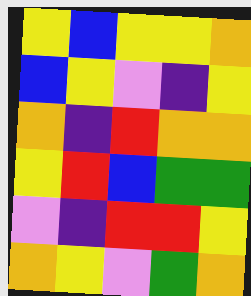[["yellow", "blue", "yellow", "yellow", "orange"], ["blue", "yellow", "violet", "indigo", "yellow"], ["orange", "indigo", "red", "orange", "orange"], ["yellow", "red", "blue", "green", "green"], ["violet", "indigo", "red", "red", "yellow"], ["orange", "yellow", "violet", "green", "orange"]]